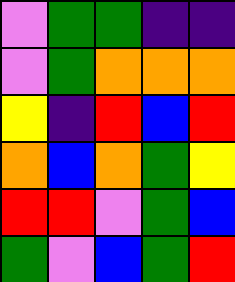[["violet", "green", "green", "indigo", "indigo"], ["violet", "green", "orange", "orange", "orange"], ["yellow", "indigo", "red", "blue", "red"], ["orange", "blue", "orange", "green", "yellow"], ["red", "red", "violet", "green", "blue"], ["green", "violet", "blue", "green", "red"]]